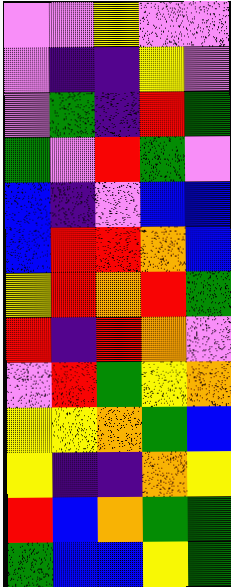[["violet", "violet", "yellow", "violet", "violet"], ["violet", "indigo", "indigo", "yellow", "violet"], ["violet", "green", "indigo", "red", "green"], ["green", "violet", "red", "green", "violet"], ["blue", "indigo", "violet", "blue", "blue"], ["blue", "red", "red", "orange", "blue"], ["yellow", "red", "orange", "red", "green"], ["red", "indigo", "red", "orange", "violet"], ["violet", "red", "green", "yellow", "orange"], ["yellow", "yellow", "orange", "green", "blue"], ["yellow", "indigo", "indigo", "orange", "yellow"], ["red", "blue", "orange", "green", "green"], ["green", "blue", "blue", "yellow", "green"]]